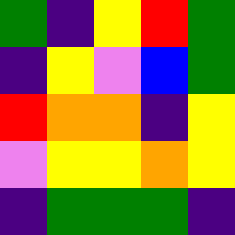[["green", "indigo", "yellow", "red", "green"], ["indigo", "yellow", "violet", "blue", "green"], ["red", "orange", "orange", "indigo", "yellow"], ["violet", "yellow", "yellow", "orange", "yellow"], ["indigo", "green", "green", "green", "indigo"]]